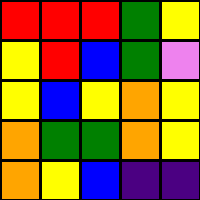[["red", "red", "red", "green", "yellow"], ["yellow", "red", "blue", "green", "violet"], ["yellow", "blue", "yellow", "orange", "yellow"], ["orange", "green", "green", "orange", "yellow"], ["orange", "yellow", "blue", "indigo", "indigo"]]